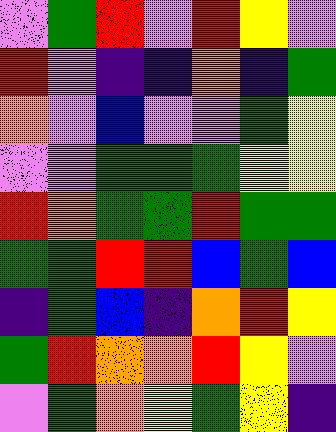[["violet", "green", "red", "violet", "red", "yellow", "violet"], ["red", "violet", "indigo", "indigo", "orange", "indigo", "green"], ["orange", "violet", "blue", "violet", "violet", "green", "yellow"], ["violet", "violet", "green", "green", "green", "yellow", "yellow"], ["red", "orange", "green", "green", "red", "green", "green"], ["green", "green", "red", "red", "blue", "green", "blue"], ["indigo", "green", "blue", "indigo", "orange", "red", "yellow"], ["green", "red", "orange", "orange", "red", "yellow", "violet"], ["violet", "green", "orange", "yellow", "green", "yellow", "indigo"]]